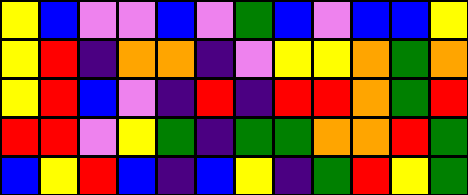[["yellow", "blue", "violet", "violet", "blue", "violet", "green", "blue", "violet", "blue", "blue", "yellow"], ["yellow", "red", "indigo", "orange", "orange", "indigo", "violet", "yellow", "yellow", "orange", "green", "orange"], ["yellow", "red", "blue", "violet", "indigo", "red", "indigo", "red", "red", "orange", "green", "red"], ["red", "red", "violet", "yellow", "green", "indigo", "green", "green", "orange", "orange", "red", "green"], ["blue", "yellow", "red", "blue", "indigo", "blue", "yellow", "indigo", "green", "red", "yellow", "green"]]